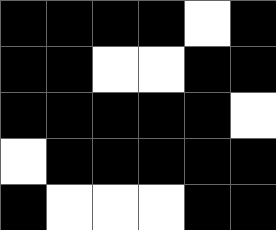[["black", "black", "black", "black", "white", "black"], ["black", "black", "white", "white", "black", "black"], ["black", "black", "black", "black", "black", "white"], ["white", "black", "black", "black", "black", "black"], ["black", "white", "white", "white", "black", "black"]]